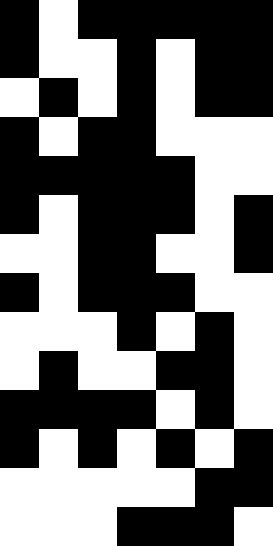[["black", "white", "black", "black", "black", "black", "black"], ["black", "white", "white", "black", "white", "black", "black"], ["white", "black", "white", "black", "white", "black", "black"], ["black", "white", "black", "black", "white", "white", "white"], ["black", "black", "black", "black", "black", "white", "white"], ["black", "white", "black", "black", "black", "white", "black"], ["white", "white", "black", "black", "white", "white", "black"], ["black", "white", "black", "black", "black", "white", "white"], ["white", "white", "white", "black", "white", "black", "white"], ["white", "black", "white", "white", "black", "black", "white"], ["black", "black", "black", "black", "white", "black", "white"], ["black", "white", "black", "white", "black", "white", "black"], ["white", "white", "white", "white", "white", "black", "black"], ["white", "white", "white", "black", "black", "black", "white"]]